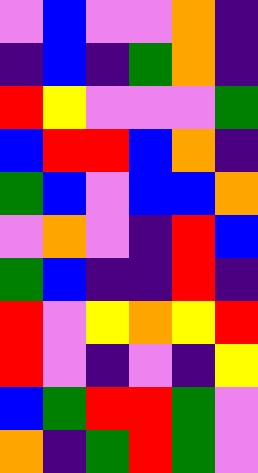[["violet", "blue", "violet", "violet", "orange", "indigo"], ["indigo", "blue", "indigo", "green", "orange", "indigo"], ["red", "yellow", "violet", "violet", "violet", "green"], ["blue", "red", "red", "blue", "orange", "indigo"], ["green", "blue", "violet", "blue", "blue", "orange"], ["violet", "orange", "violet", "indigo", "red", "blue"], ["green", "blue", "indigo", "indigo", "red", "indigo"], ["red", "violet", "yellow", "orange", "yellow", "red"], ["red", "violet", "indigo", "violet", "indigo", "yellow"], ["blue", "green", "red", "red", "green", "violet"], ["orange", "indigo", "green", "red", "green", "violet"]]